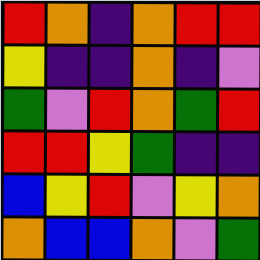[["red", "orange", "indigo", "orange", "red", "red"], ["yellow", "indigo", "indigo", "orange", "indigo", "violet"], ["green", "violet", "red", "orange", "green", "red"], ["red", "red", "yellow", "green", "indigo", "indigo"], ["blue", "yellow", "red", "violet", "yellow", "orange"], ["orange", "blue", "blue", "orange", "violet", "green"]]